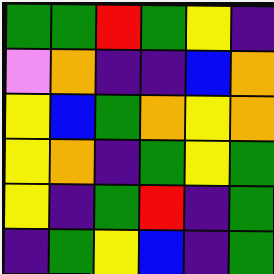[["green", "green", "red", "green", "yellow", "indigo"], ["violet", "orange", "indigo", "indigo", "blue", "orange"], ["yellow", "blue", "green", "orange", "yellow", "orange"], ["yellow", "orange", "indigo", "green", "yellow", "green"], ["yellow", "indigo", "green", "red", "indigo", "green"], ["indigo", "green", "yellow", "blue", "indigo", "green"]]